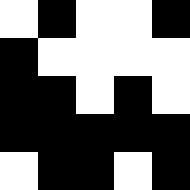[["white", "black", "white", "white", "black"], ["black", "white", "white", "white", "white"], ["black", "black", "white", "black", "white"], ["black", "black", "black", "black", "black"], ["white", "black", "black", "white", "black"]]